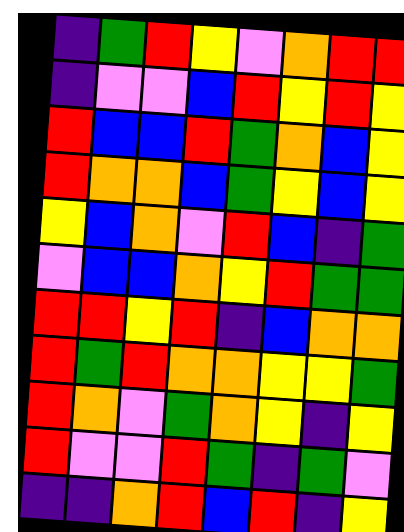[["indigo", "green", "red", "yellow", "violet", "orange", "red", "red"], ["indigo", "violet", "violet", "blue", "red", "yellow", "red", "yellow"], ["red", "blue", "blue", "red", "green", "orange", "blue", "yellow"], ["red", "orange", "orange", "blue", "green", "yellow", "blue", "yellow"], ["yellow", "blue", "orange", "violet", "red", "blue", "indigo", "green"], ["violet", "blue", "blue", "orange", "yellow", "red", "green", "green"], ["red", "red", "yellow", "red", "indigo", "blue", "orange", "orange"], ["red", "green", "red", "orange", "orange", "yellow", "yellow", "green"], ["red", "orange", "violet", "green", "orange", "yellow", "indigo", "yellow"], ["red", "violet", "violet", "red", "green", "indigo", "green", "violet"], ["indigo", "indigo", "orange", "red", "blue", "red", "indigo", "yellow"]]